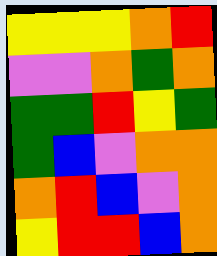[["yellow", "yellow", "yellow", "orange", "red"], ["violet", "violet", "orange", "green", "orange"], ["green", "green", "red", "yellow", "green"], ["green", "blue", "violet", "orange", "orange"], ["orange", "red", "blue", "violet", "orange"], ["yellow", "red", "red", "blue", "orange"]]